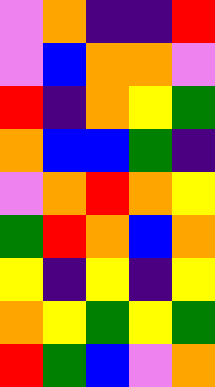[["violet", "orange", "indigo", "indigo", "red"], ["violet", "blue", "orange", "orange", "violet"], ["red", "indigo", "orange", "yellow", "green"], ["orange", "blue", "blue", "green", "indigo"], ["violet", "orange", "red", "orange", "yellow"], ["green", "red", "orange", "blue", "orange"], ["yellow", "indigo", "yellow", "indigo", "yellow"], ["orange", "yellow", "green", "yellow", "green"], ["red", "green", "blue", "violet", "orange"]]